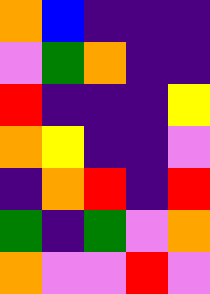[["orange", "blue", "indigo", "indigo", "indigo"], ["violet", "green", "orange", "indigo", "indigo"], ["red", "indigo", "indigo", "indigo", "yellow"], ["orange", "yellow", "indigo", "indigo", "violet"], ["indigo", "orange", "red", "indigo", "red"], ["green", "indigo", "green", "violet", "orange"], ["orange", "violet", "violet", "red", "violet"]]